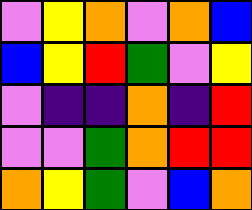[["violet", "yellow", "orange", "violet", "orange", "blue"], ["blue", "yellow", "red", "green", "violet", "yellow"], ["violet", "indigo", "indigo", "orange", "indigo", "red"], ["violet", "violet", "green", "orange", "red", "red"], ["orange", "yellow", "green", "violet", "blue", "orange"]]